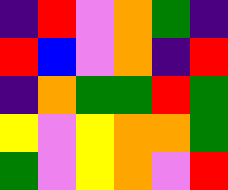[["indigo", "red", "violet", "orange", "green", "indigo"], ["red", "blue", "violet", "orange", "indigo", "red"], ["indigo", "orange", "green", "green", "red", "green"], ["yellow", "violet", "yellow", "orange", "orange", "green"], ["green", "violet", "yellow", "orange", "violet", "red"]]